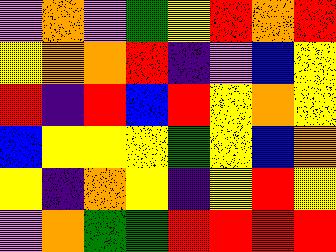[["violet", "orange", "violet", "green", "yellow", "red", "orange", "red"], ["yellow", "orange", "orange", "red", "indigo", "violet", "blue", "yellow"], ["red", "indigo", "red", "blue", "red", "yellow", "orange", "yellow"], ["blue", "yellow", "yellow", "yellow", "green", "yellow", "blue", "orange"], ["yellow", "indigo", "orange", "yellow", "indigo", "yellow", "red", "yellow"], ["violet", "orange", "green", "green", "red", "red", "red", "red"]]